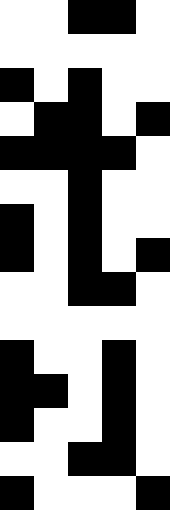[["white", "white", "black", "black", "white"], ["white", "white", "white", "white", "white"], ["black", "white", "black", "white", "white"], ["white", "black", "black", "white", "black"], ["black", "black", "black", "black", "white"], ["white", "white", "black", "white", "white"], ["black", "white", "black", "white", "white"], ["black", "white", "black", "white", "black"], ["white", "white", "black", "black", "white"], ["white", "white", "white", "white", "white"], ["black", "white", "white", "black", "white"], ["black", "black", "white", "black", "white"], ["black", "white", "white", "black", "white"], ["white", "white", "black", "black", "white"], ["black", "white", "white", "white", "black"]]